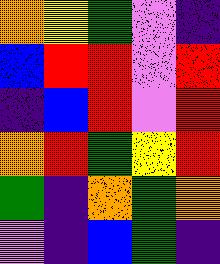[["orange", "yellow", "green", "violet", "indigo"], ["blue", "red", "red", "violet", "red"], ["indigo", "blue", "red", "violet", "red"], ["orange", "red", "green", "yellow", "red"], ["green", "indigo", "orange", "green", "orange"], ["violet", "indigo", "blue", "green", "indigo"]]